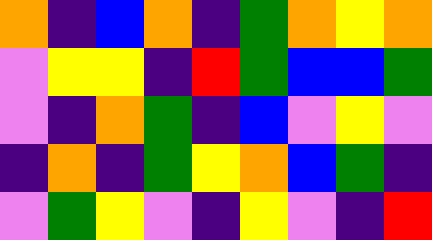[["orange", "indigo", "blue", "orange", "indigo", "green", "orange", "yellow", "orange"], ["violet", "yellow", "yellow", "indigo", "red", "green", "blue", "blue", "green"], ["violet", "indigo", "orange", "green", "indigo", "blue", "violet", "yellow", "violet"], ["indigo", "orange", "indigo", "green", "yellow", "orange", "blue", "green", "indigo"], ["violet", "green", "yellow", "violet", "indigo", "yellow", "violet", "indigo", "red"]]